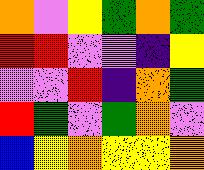[["orange", "violet", "yellow", "green", "orange", "green"], ["red", "red", "violet", "violet", "indigo", "yellow"], ["violet", "violet", "red", "indigo", "orange", "green"], ["red", "green", "violet", "green", "orange", "violet"], ["blue", "yellow", "orange", "yellow", "yellow", "orange"]]